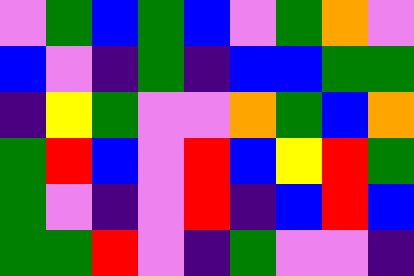[["violet", "green", "blue", "green", "blue", "violet", "green", "orange", "violet"], ["blue", "violet", "indigo", "green", "indigo", "blue", "blue", "green", "green"], ["indigo", "yellow", "green", "violet", "violet", "orange", "green", "blue", "orange"], ["green", "red", "blue", "violet", "red", "blue", "yellow", "red", "green"], ["green", "violet", "indigo", "violet", "red", "indigo", "blue", "red", "blue"], ["green", "green", "red", "violet", "indigo", "green", "violet", "violet", "indigo"]]